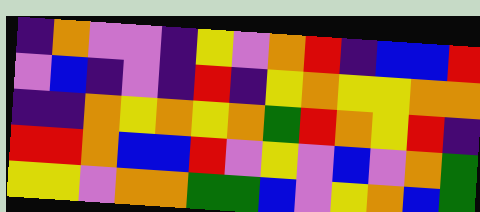[["indigo", "orange", "violet", "violet", "indigo", "yellow", "violet", "orange", "red", "indigo", "blue", "blue", "red"], ["violet", "blue", "indigo", "violet", "indigo", "red", "indigo", "yellow", "orange", "yellow", "yellow", "orange", "orange"], ["indigo", "indigo", "orange", "yellow", "orange", "yellow", "orange", "green", "red", "orange", "yellow", "red", "indigo"], ["red", "red", "orange", "blue", "blue", "red", "violet", "yellow", "violet", "blue", "violet", "orange", "green"], ["yellow", "yellow", "violet", "orange", "orange", "green", "green", "blue", "violet", "yellow", "orange", "blue", "green"]]